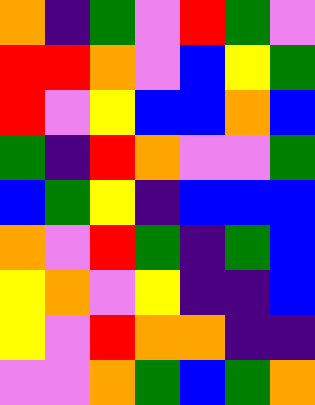[["orange", "indigo", "green", "violet", "red", "green", "violet"], ["red", "red", "orange", "violet", "blue", "yellow", "green"], ["red", "violet", "yellow", "blue", "blue", "orange", "blue"], ["green", "indigo", "red", "orange", "violet", "violet", "green"], ["blue", "green", "yellow", "indigo", "blue", "blue", "blue"], ["orange", "violet", "red", "green", "indigo", "green", "blue"], ["yellow", "orange", "violet", "yellow", "indigo", "indigo", "blue"], ["yellow", "violet", "red", "orange", "orange", "indigo", "indigo"], ["violet", "violet", "orange", "green", "blue", "green", "orange"]]